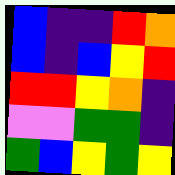[["blue", "indigo", "indigo", "red", "orange"], ["blue", "indigo", "blue", "yellow", "red"], ["red", "red", "yellow", "orange", "indigo"], ["violet", "violet", "green", "green", "indigo"], ["green", "blue", "yellow", "green", "yellow"]]